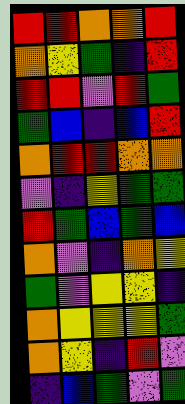[["red", "red", "orange", "orange", "red"], ["orange", "yellow", "green", "indigo", "red"], ["red", "red", "violet", "red", "green"], ["green", "blue", "indigo", "blue", "red"], ["orange", "red", "red", "orange", "orange"], ["violet", "indigo", "yellow", "green", "green"], ["red", "green", "blue", "green", "blue"], ["orange", "violet", "indigo", "orange", "yellow"], ["green", "violet", "yellow", "yellow", "indigo"], ["orange", "yellow", "yellow", "yellow", "green"], ["orange", "yellow", "indigo", "red", "violet"], ["indigo", "blue", "green", "violet", "green"]]